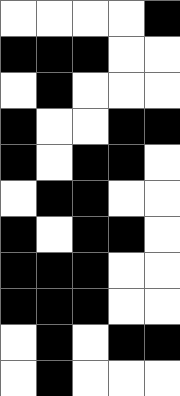[["white", "white", "white", "white", "black"], ["black", "black", "black", "white", "white"], ["white", "black", "white", "white", "white"], ["black", "white", "white", "black", "black"], ["black", "white", "black", "black", "white"], ["white", "black", "black", "white", "white"], ["black", "white", "black", "black", "white"], ["black", "black", "black", "white", "white"], ["black", "black", "black", "white", "white"], ["white", "black", "white", "black", "black"], ["white", "black", "white", "white", "white"]]